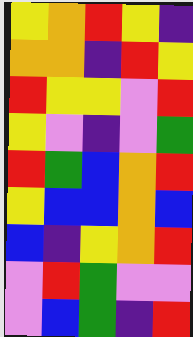[["yellow", "orange", "red", "yellow", "indigo"], ["orange", "orange", "indigo", "red", "yellow"], ["red", "yellow", "yellow", "violet", "red"], ["yellow", "violet", "indigo", "violet", "green"], ["red", "green", "blue", "orange", "red"], ["yellow", "blue", "blue", "orange", "blue"], ["blue", "indigo", "yellow", "orange", "red"], ["violet", "red", "green", "violet", "violet"], ["violet", "blue", "green", "indigo", "red"]]